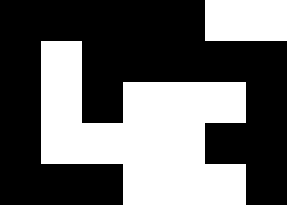[["black", "black", "black", "black", "black", "white", "white"], ["black", "white", "black", "black", "black", "black", "black"], ["black", "white", "black", "white", "white", "white", "black"], ["black", "white", "white", "white", "white", "black", "black"], ["black", "black", "black", "white", "white", "white", "black"]]